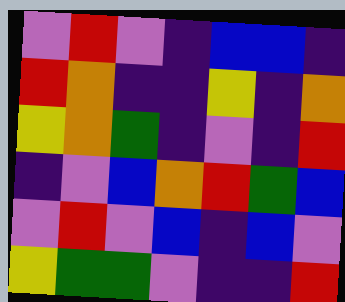[["violet", "red", "violet", "indigo", "blue", "blue", "indigo"], ["red", "orange", "indigo", "indigo", "yellow", "indigo", "orange"], ["yellow", "orange", "green", "indigo", "violet", "indigo", "red"], ["indigo", "violet", "blue", "orange", "red", "green", "blue"], ["violet", "red", "violet", "blue", "indigo", "blue", "violet"], ["yellow", "green", "green", "violet", "indigo", "indigo", "red"]]